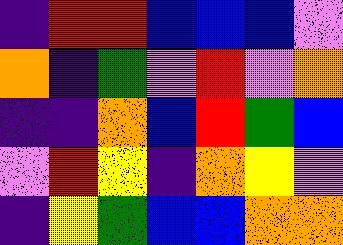[["indigo", "red", "red", "blue", "blue", "blue", "violet"], ["orange", "indigo", "green", "violet", "red", "violet", "orange"], ["indigo", "indigo", "orange", "blue", "red", "green", "blue"], ["violet", "red", "yellow", "indigo", "orange", "yellow", "violet"], ["indigo", "yellow", "green", "blue", "blue", "orange", "orange"]]